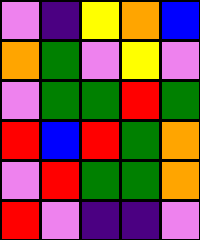[["violet", "indigo", "yellow", "orange", "blue"], ["orange", "green", "violet", "yellow", "violet"], ["violet", "green", "green", "red", "green"], ["red", "blue", "red", "green", "orange"], ["violet", "red", "green", "green", "orange"], ["red", "violet", "indigo", "indigo", "violet"]]